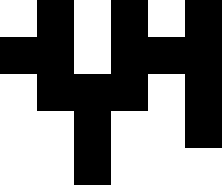[["white", "black", "white", "black", "white", "black"], ["black", "black", "white", "black", "black", "black"], ["white", "black", "black", "black", "white", "black"], ["white", "white", "black", "white", "white", "black"], ["white", "white", "black", "white", "white", "white"]]